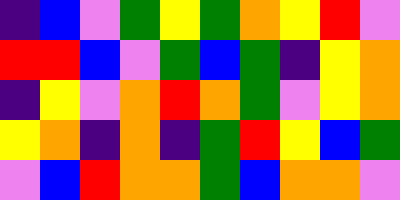[["indigo", "blue", "violet", "green", "yellow", "green", "orange", "yellow", "red", "violet"], ["red", "red", "blue", "violet", "green", "blue", "green", "indigo", "yellow", "orange"], ["indigo", "yellow", "violet", "orange", "red", "orange", "green", "violet", "yellow", "orange"], ["yellow", "orange", "indigo", "orange", "indigo", "green", "red", "yellow", "blue", "green"], ["violet", "blue", "red", "orange", "orange", "green", "blue", "orange", "orange", "violet"]]